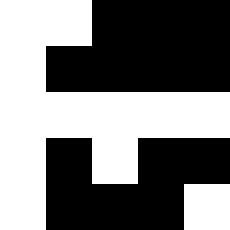[["white", "white", "black", "black", "black"], ["white", "black", "black", "black", "black"], ["white", "white", "white", "white", "white"], ["white", "black", "white", "black", "black"], ["white", "black", "black", "black", "white"]]